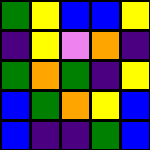[["green", "yellow", "blue", "blue", "yellow"], ["indigo", "yellow", "violet", "orange", "indigo"], ["green", "orange", "green", "indigo", "yellow"], ["blue", "green", "orange", "yellow", "blue"], ["blue", "indigo", "indigo", "green", "blue"]]